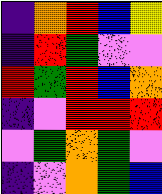[["indigo", "orange", "red", "blue", "yellow"], ["indigo", "red", "green", "violet", "violet"], ["red", "green", "red", "blue", "orange"], ["indigo", "violet", "red", "red", "red"], ["violet", "green", "orange", "green", "violet"], ["indigo", "violet", "orange", "green", "blue"]]